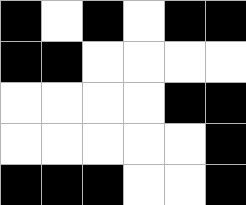[["black", "white", "black", "white", "black", "black"], ["black", "black", "white", "white", "white", "white"], ["white", "white", "white", "white", "black", "black"], ["white", "white", "white", "white", "white", "black"], ["black", "black", "black", "white", "white", "black"]]